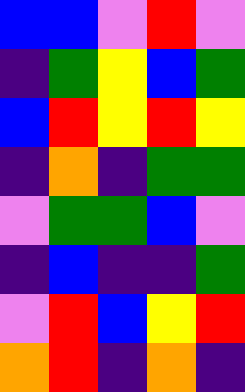[["blue", "blue", "violet", "red", "violet"], ["indigo", "green", "yellow", "blue", "green"], ["blue", "red", "yellow", "red", "yellow"], ["indigo", "orange", "indigo", "green", "green"], ["violet", "green", "green", "blue", "violet"], ["indigo", "blue", "indigo", "indigo", "green"], ["violet", "red", "blue", "yellow", "red"], ["orange", "red", "indigo", "orange", "indigo"]]